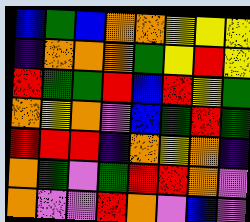[["blue", "green", "blue", "orange", "orange", "yellow", "yellow", "yellow"], ["indigo", "orange", "orange", "orange", "green", "yellow", "red", "yellow"], ["red", "green", "green", "red", "blue", "red", "yellow", "green"], ["orange", "yellow", "orange", "violet", "blue", "green", "red", "green"], ["red", "red", "red", "indigo", "orange", "yellow", "orange", "indigo"], ["orange", "green", "violet", "green", "red", "red", "orange", "violet"], ["orange", "violet", "violet", "red", "orange", "violet", "blue", "violet"]]